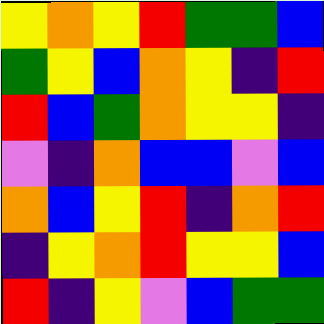[["yellow", "orange", "yellow", "red", "green", "green", "blue"], ["green", "yellow", "blue", "orange", "yellow", "indigo", "red"], ["red", "blue", "green", "orange", "yellow", "yellow", "indigo"], ["violet", "indigo", "orange", "blue", "blue", "violet", "blue"], ["orange", "blue", "yellow", "red", "indigo", "orange", "red"], ["indigo", "yellow", "orange", "red", "yellow", "yellow", "blue"], ["red", "indigo", "yellow", "violet", "blue", "green", "green"]]